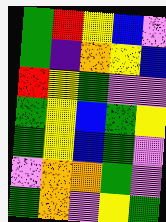[["green", "red", "yellow", "blue", "violet"], ["green", "indigo", "orange", "yellow", "blue"], ["red", "yellow", "green", "violet", "violet"], ["green", "yellow", "blue", "green", "yellow"], ["green", "yellow", "blue", "green", "violet"], ["violet", "orange", "orange", "green", "violet"], ["green", "orange", "violet", "yellow", "green"]]